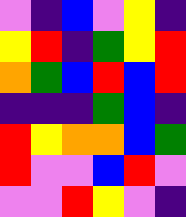[["violet", "indigo", "blue", "violet", "yellow", "indigo"], ["yellow", "red", "indigo", "green", "yellow", "red"], ["orange", "green", "blue", "red", "blue", "red"], ["indigo", "indigo", "indigo", "green", "blue", "indigo"], ["red", "yellow", "orange", "orange", "blue", "green"], ["red", "violet", "violet", "blue", "red", "violet"], ["violet", "violet", "red", "yellow", "violet", "indigo"]]